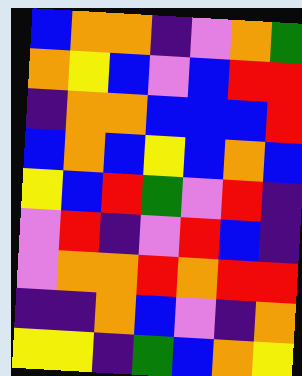[["blue", "orange", "orange", "indigo", "violet", "orange", "green"], ["orange", "yellow", "blue", "violet", "blue", "red", "red"], ["indigo", "orange", "orange", "blue", "blue", "blue", "red"], ["blue", "orange", "blue", "yellow", "blue", "orange", "blue"], ["yellow", "blue", "red", "green", "violet", "red", "indigo"], ["violet", "red", "indigo", "violet", "red", "blue", "indigo"], ["violet", "orange", "orange", "red", "orange", "red", "red"], ["indigo", "indigo", "orange", "blue", "violet", "indigo", "orange"], ["yellow", "yellow", "indigo", "green", "blue", "orange", "yellow"]]